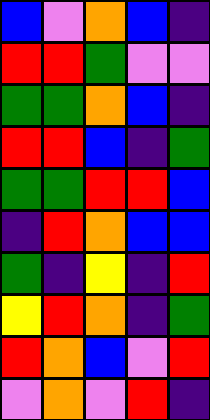[["blue", "violet", "orange", "blue", "indigo"], ["red", "red", "green", "violet", "violet"], ["green", "green", "orange", "blue", "indigo"], ["red", "red", "blue", "indigo", "green"], ["green", "green", "red", "red", "blue"], ["indigo", "red", "orange", "blue", "blue"], ["green", "indigo", "yellow", "indigo", "red"], ["yellow", "red", "orange", "indigo", "green"], ["red", "orange", "blue", "violet", "red"], ["violet", "orange", "violet", "red", "indigo"]]